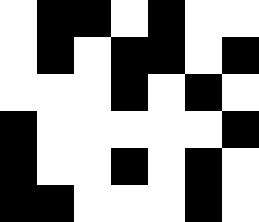[["white", "black", "black", "white", "black", "white", "white"], ["white", "black", "white", "black", "black", "white", "black"], ["white", "white", "white", "black", "white", "black", "white"], ["black", "white", "white", "white", "white", "white", "black"], ["black", "white", "white", "black", "white", "black", "white"], ["black", "black", "white", "white", "white", "black", "white"]]